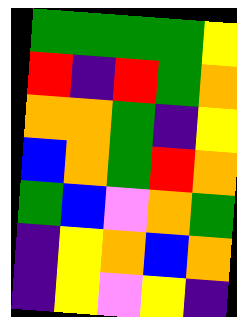[["green", "green", "green", "green", "yellow"], ["red", "indigo", "red", "green", "orange"], ["orange", "orange", "green", "indigo", "yellow"], ["blue", "orange", "green", "red", "orange"], ["green", "blue", "violet", "orange", "green"], ["indigo", "yellow", "orange", "blue", "orange"], ["indigo", "yellow", "violet", "yellow", "indigo"]]